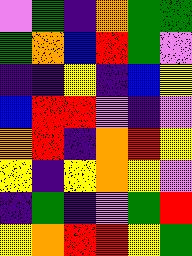[["violet", "green", "indigo", "orange", "green", "green"], ["green", "orange", "blue", "red", "green", "violet"], ["indigo", "indigo", "yellow", "indigo", "blue", "yellow"], ["blue", "red", "red", "violet", "indigo", "violet"], ["orange", "red", "indigo", "orange", "red", "yellow"], ["yellow", "indigo", "yellow", "orange", "yellow", "violet"], ["indigo", "green", "indigo", "violet", "green", "red"], ["yellow", "orange", "red", "red", "yellow", "green"]]